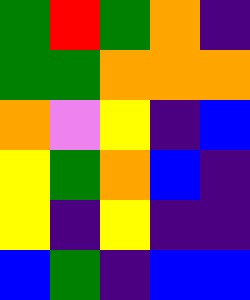[["green", "red", "green", "orange", "indigo"], ["green", "green", "orange", "orange", "orange"], ["orange", "violet", "yellow", "indigo", "blue"], ["yellow", "green", "orange", "blue", "indigo"], ["yellow", "indigo", "yellow", "indigo", "indigo"], ["blue", "green", "indigo", "blue", "blue"]]